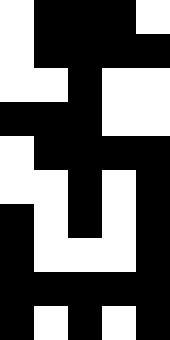[["white", "black", "black", "black", "white"], ["white", "black", "black", "black", "black"], ["white", "white", "black", "white", "white"], ["black", "black", "black", "white", "white"], ["white", "black", "black", "black", "black"], ["white", "white", "black", "white", "black"], ["black", "white", "black", "white", "black"], ["black", "white", "white", "white", "black"], ["black", "black", "black", "black", "black"], ["black", "white", "black", "white", "black"]]